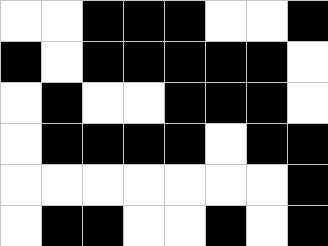[["white", "white", "black", "black", "black", "white", "white", "black"], ["black", "white", "black", "black", "black", "black", "black", "white"], ["white", "black", "white", "white", "black", "black", "black", "white"], ["white", "black", "black", "black", "black", "white", "black", "black"], ["white", "white", "white", "white", "white", "white", "white", "black"], ["white", "black", "black", "white", "white", "black", "white", "black"]]